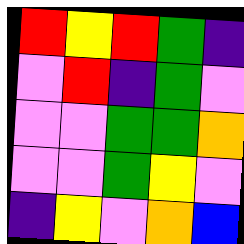[["red", "yellow", "red", "green", "indigo"], ["violet", "red", "indigo", "green", "violet"], ["violet", "violet", "green", "green", "orange"], ["violet", "violet", "green", "yellow", "violet"], ["indigo", "yellow", "violet", "orange", "blue"]]